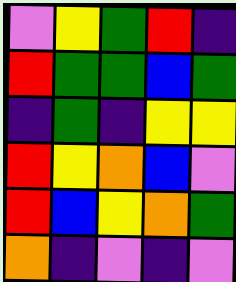[["violet", "yellow", "green", "red", "indigo"], ["red", "green", "green", "blue", "green"], ["indigo", "green", "indigo", "yellow", "yellow"], ["red", "yellow", "orange", "blue", "violet"], ["red", "blue", "yellow", "orange", "green"], ["orange", "indigo", "violet", "indigo", "violet"]]